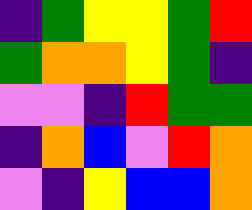[["indigo", "green", "yellow", "yellow", "green", "red"], ["green", "orange", "orange", "yellow", "green", "indigo"], ["violet", "violet", "indigo", "red", "green", "green"], ["indigo", "orange", "blue", "violet", "red", "orange"], ["violet", "indigo", "yellow", "blue", "blue", "orange"]]